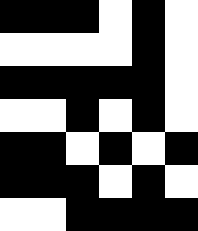[["black", "black", "black", "white", "black", "white"], ["white", "white", "white", "white", "black", "white"], ["black", "black", "black", "black", "black", "white"], ["white", "white", "black", "white", "black", "white"], ["black", "black", "white", "black", "white", "black"], ["black", "black", "black", "white", "black", "white"], ["white", "white", "black", "black", "black", "black"]]